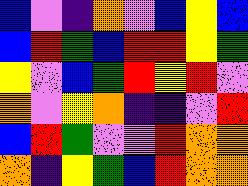[["blue", "violet", "indigo", "orange", "violet", "blue", "yellow", "blue"], ["blue", "red", "green", "blue", "red", "red", "yellow", "green"], ["yellow", "violet", "blue", "green", "red", "yellow", "red", "violet"], ["orange", "violet", "yellow", "orange", "indigo", "indigo", "violet", "red"], ["blue", "red", "green", "violet", "violet", "red", "orange", "orange"], ["orange", "indigo", "yellow", "green", "blue", "red", "orange", "orange"]]